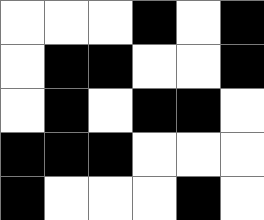[["white", "white", "white", "black", "white", "black"], ["white", "black", "black", "white", "white", "black"], ["white", "black", "white", "black", "black", "white"], ["black", "black", "black", "white", "white", "white"], ["black", "white", "white", "white", "black", "white"]]